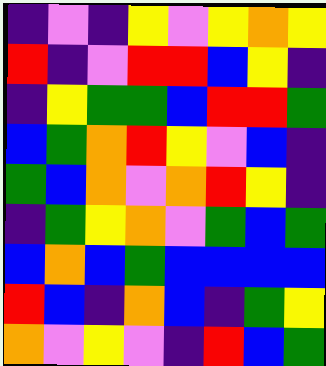[["indigo", "violet", "indigo", "yellow", "violet", "yellow", "orange", "yellow"], ["red", "indigo", "violet", "red", "red", "blue", "yellow", "indigo"], ["indigo", "yellow", "green", "green", "blue", "red", "red", "green"], ["blue", "green", "orange", "red", "yellow", "violet", "blue", "indigo"], ["green", "blue", "orange", "violet", "orange", "red", "yellow", "indigo"], ["indigo", "green", "yellow", "orange", "violet", "green", "blue", "green"], ["blue", "orange", "blue", "green", "blue", "blue", "blue", "blue"], ["red", "blue", "indigo", "orange", "blue", "indigo", "green", "yellow"], ["orange", "violet", "yellow", "violet", "indigo", "red", "blue", "green"]]